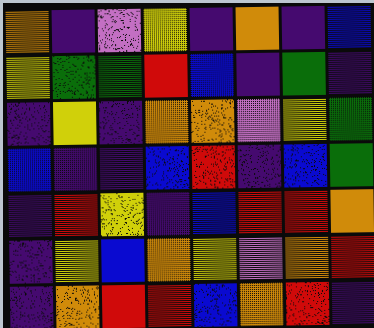[["orange", "indigo", "violet", "yellow", "indigo", "orange", "indigo", "blue"], ["yellow", "green", "green", "red", "blue", "indigo", "green", "indigo"], ["indigo", "yellow", "indigo", "orange", "orange", "violet", "yellow", "green"], ["blue", "indigo", "indigo", "blue", "red", "indigo", "blue", "green"], ["indigo", "red", "yellow", "indigo", "blue", "red", "red", "orange"], ["indigo", "yellow", "blue", "orange", "yellow", "violet", "orange", "red"], ["indigo", "orange", "red", "red", "blue", "orange", "red", "indigo"]]